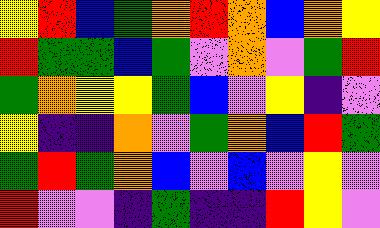[["yellow", "red", "blue", "green", "orange", "red", "orange", "blue", "orange", "yellow"], ["red", "green", "green", "blue", "green", "violet", "orange", "violet", "green", "red"], ["green", "orange", "yellow", "yellow", "green", "blue", "violet", "yellow", "indigo", "violet"], ["yellow", "indigo", "indigo", "orange", "violet", "green", "orange", "blue", "red", "green"], ["green", "red", "green", "orange", "blue", "violet", "blue", "violet", "yellow", "violet"], ["red", "violet", "violet", "indigo", "green", "indigo", "indigo", "red", "yellow", "violet"]]